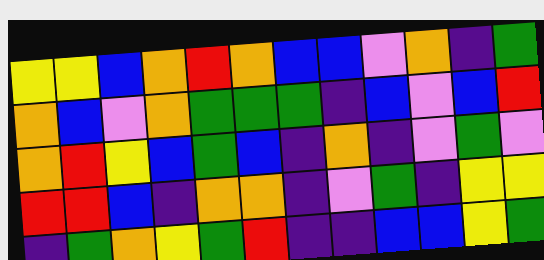[["yellow", "yellow", "blue", "orange", "red", "orange", "blue", "blue", "violet", "orange", "indigo", "green"], ["orange", "blue", "violet", "orange", "green", "green", "green", "indigo", "blue", "violet", "blue", "red"], ["orange", "red", "yellow", "blue", "green", "blue", "indigo", "orange", "indigo", "violet", "green", "violet"], ["red", "red", "blue", "indigo", "orange", "orange", "indigo", "violet", "green", "indigo", "yellow", "yellow"], ["indigo", "green", "orange", "yellow", "green", "red", "indigo", "indigo", "blue", "blue", "yellow", "green"]]